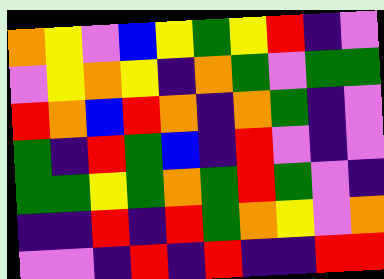[["orange", "yellow", "violet", "blue", "yellow", "green", "yellow", "red", "indigo", "violet"], ["violet", "yellow", "orange", "yellow", "indigo", "orange", "green", "violet", "green", "green"], ["red", "orange", "blue", "red", "orange", "indigo", "orange", "green", "indigo", "violet"], ["green", "indigo", "red", "green", "blue", "indigo", "red", "violet", "indigo", "violet"], ["green", "green", "yellow", "green", "orange", "green", "red", "green", "violet", "indigo"], ["indigo", "indigo", "red", "indigo", "red", "green", "orange", "yellow", "violet", "orange"], ["violet", "violet", "indigo", "red", "indigo", "red", "indigo", "indigo", "red", "red"]]